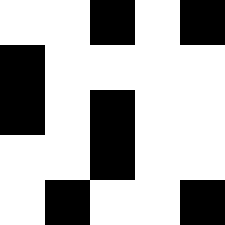[["white", "white", "black", "white", "black"], ["black", "white", "white", "white", "white"], ["black", "white", "black", "white", "white"], ["white", "white", "black", "white", "white"], ["white", "black", "white", "white", "black"]]